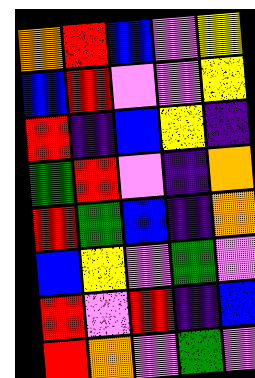[["orange", "red", "blue", "violet", "yellow"], ["blue", "red", "violet", "violet", "yellow"], ["red", "indigo", "blue", "yellow", "indigo"], ["green", "red", "violet", "indigo", "orange"], ["red", "green", "blue", "indigo", "orange"], ["blue", "yellow", "violet", "green", "violet"], ["red", "violet", "red", "indigo", "blue"], ["red", "orange", "violet", "green", "violet"]]